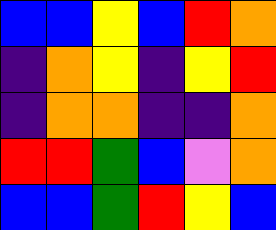[["blue", "blue", "yellow", "blue", "red", "orange"], ["indigo", "orange", "yellow", "indigo", "yellow", "red"], ["indigo", "orange", "orange", "indigo", "indigo", "orange"], ["red", "red", "green", "blue", "violet", "orange"], ["blue", "blue", "green", "red", "yellow", "blue"]]